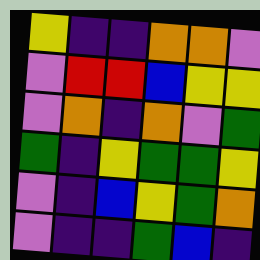[["yellow", "indigo", "indigo", "orange", "orange", "violet"], ["violet", "red", "red", "blue", "yellow", "yellow"], ["violet", "orange", "indigo", "orange", "violet", "green"], ["green", "indigo", "yellow", "green", "green", "yellow"], ["violet", "indigo", "blue", "yellow", "green", "orange"], ["violet", "indigo", "indigo", "green", "blue", "indigo"]]